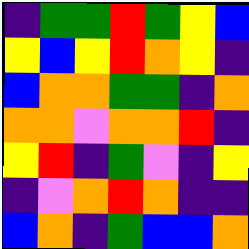[["indigo", "green", "green", "red", "green", "yellow", "blue"], ["yellow", "blue", "yellow", "red", "orange", "yellow", "indigo"], ["blue", "orange", "orange", "green", "green", "indigo", "orange"], ["orange", "orange", "violet", "orange", "orange", "red", "indigo"], ["yellow", "red", "indigo", "green", "violet", "indigo", "yellow"], ["indigo", "violet", "orange", "red", "orange", "indigo", "indigo"], ["blue", "orange", "indigo", "green", "blue", "blue", "orange"]]